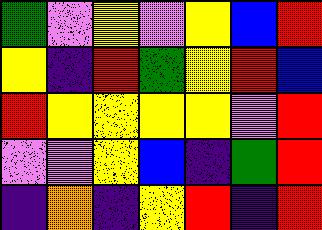[["green", "violet", "yellow", "violet", "yellow", "blue", "red"], ["yellow", "indigo", "red", "green", "yellow", "red", "blue"], ["red", "yellow", "yellow", "yellow", "yellow", "violet", "red"], ["violet", "violet", "yellow", "blue", "indigo", "green", "red"], ["indigo", "orange", "indigo", "yellow", "red", "indigo", "red"]]